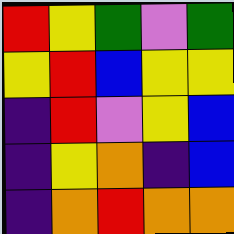[["red", "yellow", "green", "violet", "green"], ["yellow", "red", "blue", "yellow", "yellow"], ["indigo", "red", "violet", "yellow", "blue"], ["indigo", "yellow", "orange", "indigo", "blue"], ["indigo", "orange", "red", "orange", "orange"]]